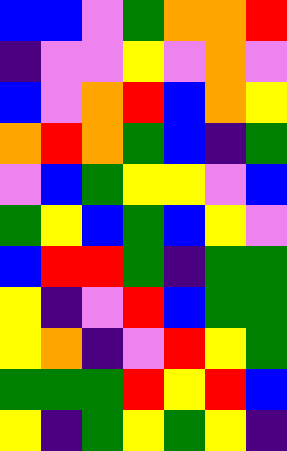[["blue", "blue", "violet", "green", "orange", "orange", "red"], ["indigo", "violet", "violet", "yellow", "violet", "orange", "violet"], ["blue", "violet", "orange", "red", "blue", "orange", "yellow"], ["orange", "red", "orange", "green", "blue", "indigo", "green"], ["violet", "blue", "green", "yellow", "yellow", "violet", "blue"], ["green", "yellow", "blue", "green", "blue", "yellow", "violet"], ["blue", "red", "red", "green", "indigo", "green", "green"], ["yellow", "indigo", "violet", "red", "blue", "green", "green"], ["yellow", "orange", "indigo", "violet", "red", "yellow", "green"], ["green", "green", "green", "red", "yellow", "red", "blue"], ["yellow", "indigo", "green", "yellow", "green", "yellow", "indigo"]]